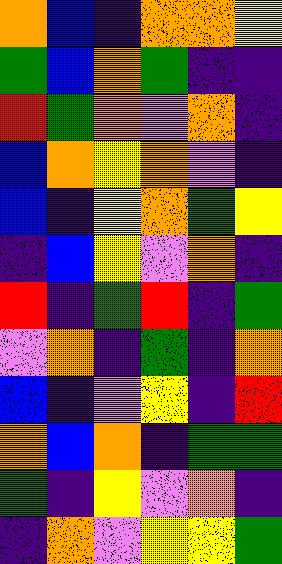[["orange", "blue", "indigo", "orange", "orange", "yellow"], ["green", "blue", "orange", "green", "indigo", "indigo"], ["red", "green", "orange", "violet", "orange", "indigo"], ["blue", "orange", "yellow", "orange", "violet", "indigo"], ["blue", "indigo", "yellow", "orange", "green", "yellow"], ["indigo", "blue", "yellow", "violet", "orange", "indigo"], ["red", "indigo", "green", "red", "indigo", "green"], ["violet", "orange", "indigo", "green", "indigo", "orange"], ["blue", "indigo", "violet", "yellow", "indigo", "red"], ["orange", "blue", "orange", "indigo", "green", "green"], ["green", "indigo", "yellow", "violet", "orange", "indigo"], ["indigo", "orange", "violet", "yellow", "yellow", "green"]]